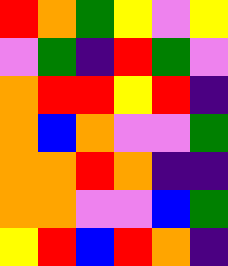[["red", "orange", "green", "yellow", "violet", "yellow"], ["violet", "green", "indigo", "red", "green", "violet"], ["orange", "red", "red", "yellow", "red", "indigo"], ["orange", "blue", "orange", "violet", "violet", "green"], ["orange", "orange", "red", "orange", "indigo", "indigo"], ["orange", "orange", "violet", "violet", "blue", "green"], ["yellow", "red", "blue", "red", "orange", "indigo"]]